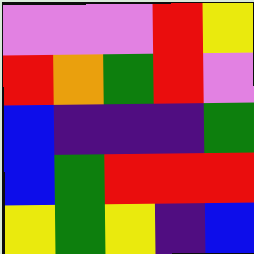[["violet", "violet", "violet", "red", "yellow"], ["red", "orange", "green", "red", "violet"], ["blue", "indigo", "indigo", "indigo", "green"], ["blue", "green", "red", "red", "red"], ["yellow", "green", "yellow", "indigo", "blue"]]